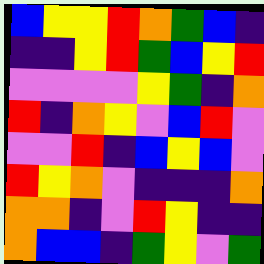[["blue", "yellow", "yellow", "red", "orange", "green", "blue", "indigo"], ["indigo", "indigo", "yellow", "red", "green", "blue", "yellow", "red"], ["violet", "violet", "violet", "violet", "yellow", "green", "indigo", "orange"], ["red", "indigo", "orange", "yellow", "violet", "blue", "red", "violet"], ["violet", "violet", "red", "indigo", "blue", "yellow", "blue", "violet"], ["red", "yellow", "orange", "violet", "indigo", "indigo", "indigo", "orange"], ["orange", "orange", "indigo", "violet", "red", "yellow", "indigo", "indigo"], ["orange", "blue", "blue", "indigo", "green", "yellow", "violet", "green"]]